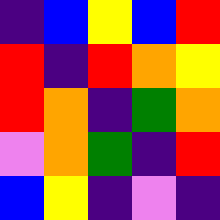[["indigo", "blue", "yellow", "blue", "red"], ["red", "indigo", "red", "orange", "yellow"], ["red", "orange", "indigo", "green", "orange"], ["violet", "orange", "green", "indigo", "red"], ["blue", "yellow", "indigo", "violet", "indigo"]]